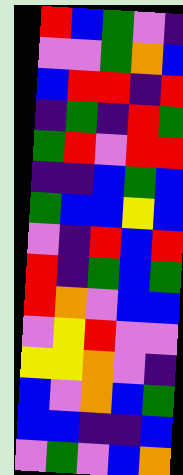[["red", "blue", "green", "violet", "indigo"], ["violet", "violet", "green", "orange", "blue"], ["blue", "red", "red", "indigo", "red"], ["indigo", "green", "indigo", "red", "green"], ["green", "red", "violet", "red", "red"], ["indigo", "indigo", "blue", "green", "blue"], ["green", "blue", "blue", "yellow", "blue"], ["violet", "indigo", "red", "blue", "red"], ["red", "indigo", "green", "blue", "green"], ["red", "orange", "violet", "blue", "blue"], ["violet", "yellow", "red", "violet", "violet"], ["yellow", "yellow", "orange", "violet", "indigo"], ["blue", "violet", "orange", "blue", "green"], ["blue", "blue", "indigo", "indigo", "blue"], ["violet", "green", "violet", "blue", "orange"]]